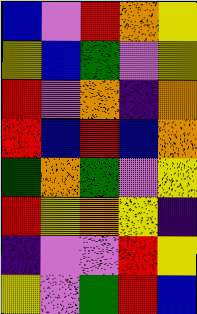[["blue", "violet", "red", "orange", "yellow"], ["yellow", "blue", "green", "violet", "yellow"], ["red", "violet", "orange", "indigo", "orange"], ["red", "blue", "red", "blue", "orange"], ["green", "orange", "green", "violet", "yellow"], ["red", "yellow", "orange", "yellow", "indigo"], ["indigo", "violet", "violet", "red", "yellow"], ["yellow", "violet", "green", "red", "blue"]]